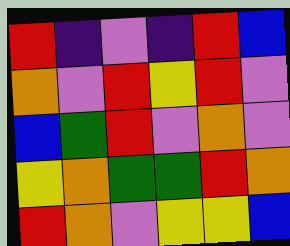[["red", "indigo", "violet", "indigo", "red", "blue"], ["orange", "violet", "red", "yellow", "red", "violet"], ["blue", "green", "red", "violet", "orange", "violet"], ["yellow", "orange", "green", "green", "red", "orange"], ["red", "orange", "violet", "yellow", "yellow", "blue"]]